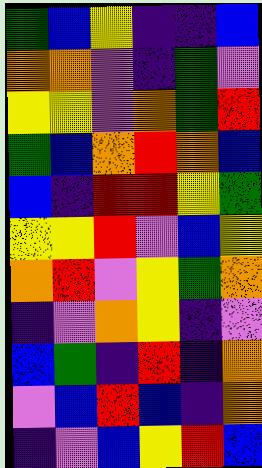[["green", "blue", "yellow", "indigo", "indigo", "blue"], ["orange", "orange", "violet", "indigo", "green", "violet"], ["yellow", "yellow", "violet", "orange", "green", "red"], ["green", "blue", "orange", "red", "orange", "blue"], ["blue", "indigo", "red", "red", "yellow", "green"], ["yellow", "yellow", "red", "violet", "blue", "yellow"], ["orange", "red", "violet", "yellow", "green", "orange"], ["indigo", "violet", "orange", "yellow", "indigo", "violet"], ["blue", "green", "indigo", "red", "indigo", "orange"], ["violet", "blue", "red", "blue", "indigo", "orange"], ["indigo", "violet", "blue", "yellow", "red", "blue"]]